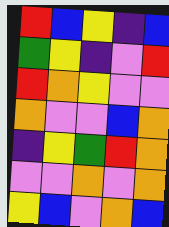[["red", "blue", "yellow", "indigo", "blue"], ["green", "yellow", "indigo", "violet", "red"], ["red", "orange", "yellow", "violet", "violet"], ["orange", "violet", "violet", "blue", "orange"], ["indigo", "yellow", "green", "red", "orange"], ["violet", "violet", "orange", "violet", "orange"], ["yellow", "blue", "violet", "orange", "blue"]]